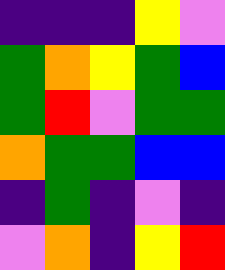[["indigo", "indigo", "indigo", "yellow", "violet"], ["green", "orange", "yellow", "green", "blue"], ["green", "red", "violet", "green", "green"], ["orange", "green", "green", "blue", "blue"], ["indigo", "green", "indigo", "violet", "indigo"], ["violet", "orange", "indigo", "yellow", "red"]]